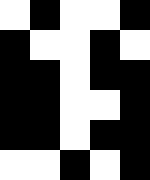[["white", "black", "white", "white", "black"], ["black", "white", "white", "black", "white"], ["black", "black", "white", "black", "black"], ["black", "black", "white", "white", "black"], ["black", "black", "white", "black", "black"], ["white", "white", "black", "white", "black"]]